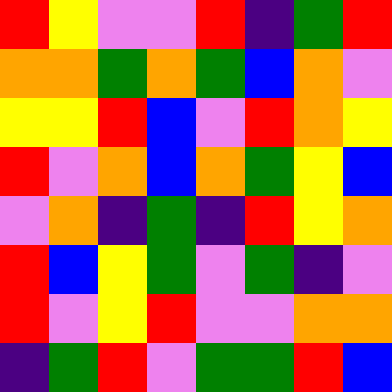[["red", "yellow", "violet", "violet", "red", "indigo", "green", "red"], ["orange", "orange", "green", "orange", "green", "blue", "orange", "violet"], ["yellow", "yellow", "red", "blue", "violet", "red", "orange", "yellow"], ["red", "violet", "orange", "blue", "orange", "green", "yellow", "blue"], ["violet", "orange", "indigo", "green", "indigo", "red", "yellow", "orange"], ["red", "blue", "yellow", "green", "violet", "green", "indigo", "violet"], ["red", "violet", "yellow", "red", "violet", "violet", "orange", "orange"], ["indigo", "green", "red", "violet", "green", "green", "red", "blue"]]